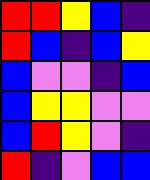[["red", "red", "yellow", "blue", "indigo"], ["red", "blue", "indigo", "blue", "yellow"], ["blue", "violet", "violet", "indigo", "blue"], ["blue", "yellow", "yellow", "violet", "violet"], ["blue", "red", "yellow", "violet", "indigo"], ["red", "indigo", "violet", "blue", "blue"]]